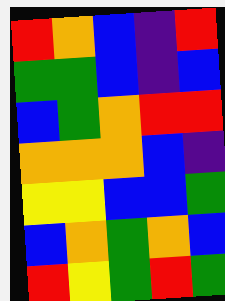[["red", "orange", "blue", "indigo", "red"], ["green", "green", "blue", "indigo", "blue"], ["blue", "green", "orange", "red", "red"], ["orange", "orange", "orange", "blue", "indigo"], ["yellow", "yellow", "blue", "blue", "green"], ["blue", "orange", "green", "orange", "blue"], ["red", "yellow", "green", "red", "green"]]